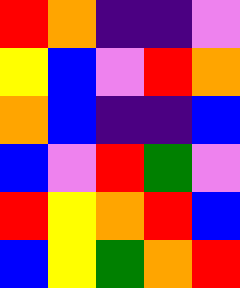[["red", "orange", "indigo", "indigo", "violet"], ["yellow", "blue", "violet", "red", "orange"], ["orange", "blue", "indigo", "indigo", "blue"], ["blue", "violet", "red", "green", "violet"], ["red", "yellow", "orange", "red", "blue"], ["blue", "yellow", "green", "orange", "red"]]